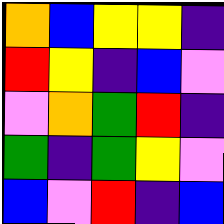[["orange", "blue", "yellow", "yellow", "indigo"], ["red", "yellow", "indigo", "blue", "violet"], ["violet", "orange", "green", "red", "indigo"], ["green", "indigo", "green", "yellow", "violet"], ["blue", "violet", "red", "indigo", "blue"]]